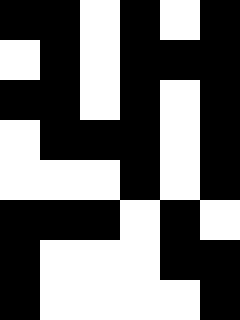[["black", "black", "white", "black", "white", "black"], ["white", "black", "white", "black", "black", "black"], ["black", "black", "white", "black", "white", "black"], ["white", "black", "black", "black", "white", "black"], ["white", "white", "white", "black", "white", "black"], ["black", "black", "black", "white", "black", "white"], ["black", "white", "white", "white", "black", "black"], ["black", "white", "white", "white", "white", "black"]]